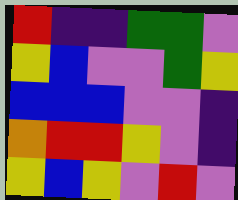[["red", "indigo", "indigo", "green", "green", "violet"], ["yellow", "blue", "violet", "violet", "green", "yellow"], ["blue", "blue", "blue", "violet", "violet", "indigo"], ["orange", "red", "red", "yellow", "violet", "indigo"], ["yellow", "blue", "yellow", "violet", "red", "violet"]]